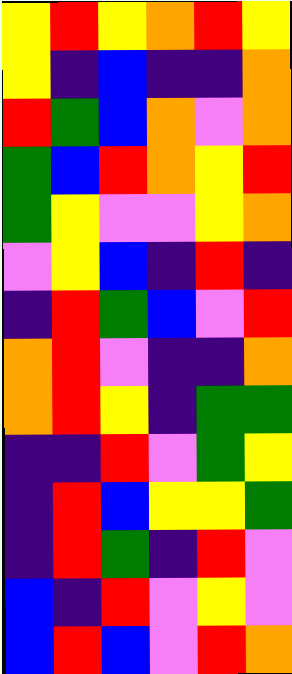[["yellow", "red", "yellow", "orange", "red", "yellow"], ["yellow", "indigo", "blue", "indigo", "indigo", "orange"], ["red", "green", "blue", "orange", "violet", "orange"], ["green", "blue", "red", "orange", "yellow", "red"], ["green", "yellow", "violet", "violet", "yellow", "orange"], ["violet", "yellow", "blue", "indigo", "red", "indigo"], ["indigo", "red", "green", "blue", "violet", "red"], ["orange", "red", "violet", "indigo", "indigo", "orange"], ["orange", "red", "yellow", "indigo", "green", "green"], ["indigo", "indigo", "red", "violet", "green", "yellow"], ["indigo", "red", "blue", "yellow", "yellow", "green"], ["indigo", "red", "green", "indigo", "red", "violet"], ["blue", "indigo", "red", "violet", "yellow", "violet"], ["blue", "red", "blue", "violet", "red", "orange"]]